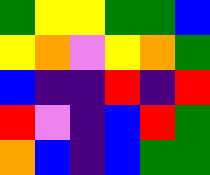[["green", "yellow", "yellow", "green", "green", "blue"], ["yellow", "orange", "violet", "yellow", "orange", "green"], ["blue", "indigo", "indigo", "red", "indigo", "red"], ["red", "violet", "indigo", "blue", "red", "green"], ["orange", "blue", "indigo", "blue", "green", "green"]]